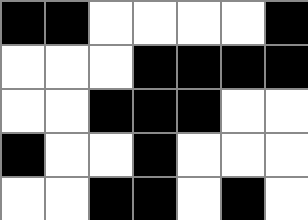[["black", "black", "white", "white", "white", "white", "black"], ["white", "white", "white", "black", "black", "black", "black"], ["white", "white", "black", "black", "black", "white", "white"], ["black", "white", "white", "black", "white", "white", "white"], ["white", "white", "black", "black", "white", "black", "white"]]